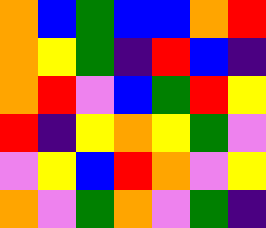[["orange", "blue", "green", "blue", "blue", "orange", "red"], ["orange", "yellow", "green", "indigo", "red", "blue", "indigo"], ["orange", "red", "violet", "blue", "green", "red", "yellow"], ["red", "indigo", "yellow", "orange", "yellow", "green", "violet"], ["violet", "yellow", "blue", "red", "orange", "violet", "yellow"], ["orange", "violet", "green", "orange", "violet", "green", "indigo"]]